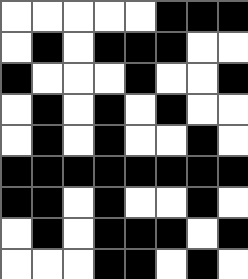[["white", "white", "white", "white", "white", "black", "black", "black"], ["white", "black", "white", "black", "black", "black", "white", "white"], ["black", "white", "white", "white", "black", "white", "white", "black"], ["white", "black", "white", "black", "white", "black", "white", "white"], ["white", "black", "white", "black", "white", "white", "black", "white"], ["black", "black", "black", "black", "black", "black", "black", "black"], ["black", "black", "white", "black", "white", "white", "black", "white"], ["white", "black", "white", "black", "black", "black", "white", "black"], ["white", "white", "white", "black", "black", "white", "black", "white"]]